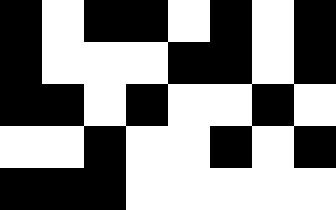[["black", "white", "black", "black", "white", "black", "white", "black"], ["black", "white", "white", "white", "black", "black", "white", "black"], ["black", "black", "white", "black", "white", "white", "black", "white"], ["white", "white", "black", "white", "white", "black", "white", "black"], ["black", "black", "black", "white", "white", "white", "white", "white"]]